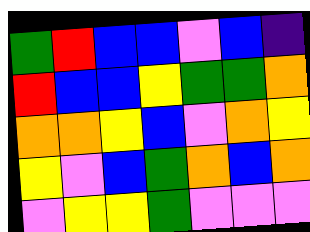[["green", "red", "blue", "blue", "violet", "blue", "indigo"], ["red", "blue", "blue", "yellow", "green", "green", "orange"], ["orange", "orange", "yellow", "blue", "violet", "orange", "yellow"], ["yellow", "violet", "blue", "green", "orange", "blue", "orange"], ["violet", "yellow", "yellow", "green", "violet", "violet", "violet"]]